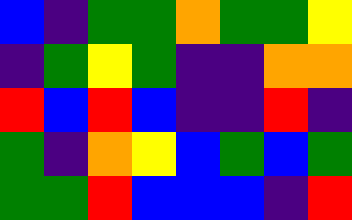[["blue", "indigo", "green", "green", "orange", "green", "green", "yellow"], ["indigo", "green", "yellow", "green", "indigo", "indigo", "orange", "orange"], ["red", "blue", "red", "blue", "indigo", "indigo", "red", "indigo"], ["green", "indigo", "orange", "yellow", "blue", "green", "blue", "green"], ["green", "green", "red", "blue", "blue", "blue", "indigo", "red"]]